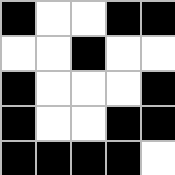[["black", "white", "white", "black", "black"], ["white", "white", "black", "white", "white"], ["black", "white", "white", "white", "black"], ["black", "white", "white", "black", "black"], ["black", "black", "black", "black", "white"]]